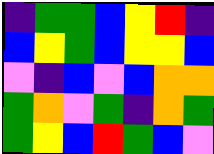[["indigo", "green", "green", "blue", "yellow", "red", "indigo"], ["blue", "yellow", "green", "blue", "yellow", "yellow", "blue"], ["violet", "indigo", "blue", "violet", "blue", "orange", "orange"], ["green", "orange", "violet", "green", "indigo", "orange", "green"], ["green", "yellow", "blue", "red", "green", "blue", "violet"]]